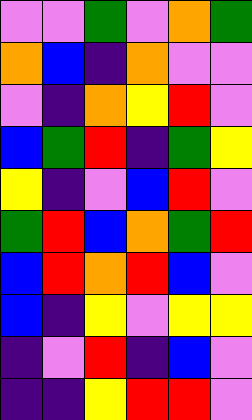[["violet", "violet", "green", "violet", "orange", "green"], ["orange", "blue", "indigo", "orange", "violet", "violet"], ["violet", "indigo", "orange", "yellow", "red", "violet"], ["blue", "green", "red", "indigo", "green", "yellow"], ["yellow", "indigo", "violet", "blue", "red", "violet"], ["green", "red", "blue", "orange", "green", "red"], ["blue", "red", "orange", "red", "blue", "violet"], ["blue", "indigo", "yellow", "violet", "yellow", "yellow"], ["indigo", "violet", "red", "indigo", "blue", "violet"], ["indigo", "indigo", "yellow", "red", "red", "violet"]]